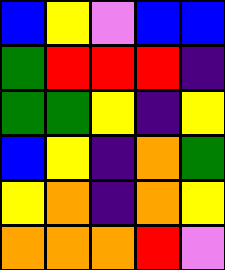[["blue", "yellow", "violet", "blue", "blue"], ["green", "red", "red", "red", "indigo"], ["green", "green", "yellow", "indigo", "yellow"], ["blue", "yellow", "indigo", "orange", "green"], ["yellow", "orange", "indigo", "orange", "yellow"], ["orange", "orange", "orange", "red", "violet"]]